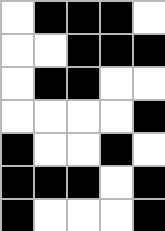[["white", "black", "black", "black", "white"], ["white", "white", "black", "black", "black"], ["white", "black", "black", "white", "white"], ["white", "white", "white", "white", "black"], ["black", "white", "white", "black", "white"], ["black", "black", "black", "white", "black"], ["black", "white", "white", "white", "black"]]